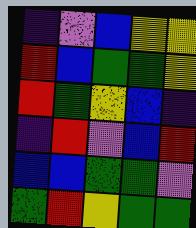[["indigo", "violet", "blue", "yellow", "yellow"], ["red", "blue", "green", "green", "yellow"], ["red", "green", "yellow", "blue", "indigo"], ["indigo", "red", "violet", "blue", "red"], ["blue", "blue", "green", "green", "violet"], ["green", "red", "yellow", "green", "green"]]